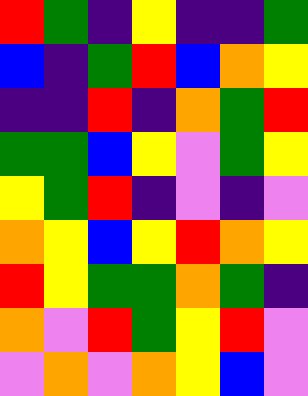[["red", "green", "indigo", "yellow", "indigo", "indigo", "green"], ["blue", "indigo", "green", "red", "blue", "orange", "yellow"], ["indigo", "indigo", "red", "indigo", "orange", "green", "red"], ["green", "green", "blue", "yellow", "violet", "green", "yellow"], ["yellow", "green", "red", "indigo", "violet", "indigo", "violet"], ["orange", "yellow", "blue", "yellow", "red", "orange", "yellow"], ["red", "yellow", "green", "green", "orange", "green", "indigo"], ["orange", "violet", "red", "green", "yellow", "red", "violet"], ["violet", "orange", "violet", "orange", "yellow", "blue", "violet"]]